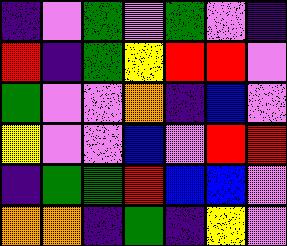[["indigo", "violet", "green", "violet", "green", "violet", "indigo"], ["red", "indigo", "green", "yellow", "red", "red", "violet"], ["green", "violet", "violet", "orange", "indigo", "blue", "violet"], ["yellow", "violet", "violet", "blue", "violet", "red", "red"], ["indigo", "green", "green", "red", "blue", "blue", "violet"], ["orange", "orange", "indigo", "green", "indigo", "yellow", "violet"]]